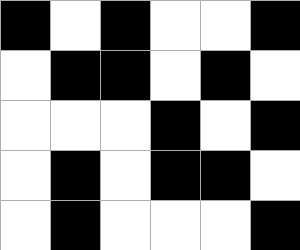[["black", "white", "black", "white", "white", "black"], ["white", "black", "black", "white", "black", "white"], ["white", "white", "white", "black", "white", "black"], ["white", "black", "white", "black", "black", "white"], ["white", "black", "white", "white", "white", "black"]]